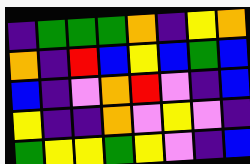[["indigo", "green", "green", "green", "orange", "indigo", "yellow", "orange"], ["orange", "indigo", "red", "blue", "yellow", "blue", "green", "blue"], ["blue", "indigo", "violet", "orange", "red", "violet", "indigo", "blue"], ["yellow", "indigo", "indigo", "orange", "violet", "yellow", "violet", "indigo"], ["green", "yellow", "yellow", "green", "yellow", "violet", "indigo", "blue"]]